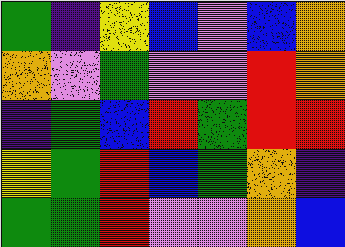[["green", "indigo", "yellow", "blue", "violet", "blue", "orange"], ["orange", "violet", "green", "violet", "violet", "red", "orange"], ["indigo", "green", "blue", "red", "green", "red", "red"], ["yellow", "green", "red", "blue", "green", "orange", "indigo"], ["green", "green", "red", "violet", "violet", "orange", "blue"]]